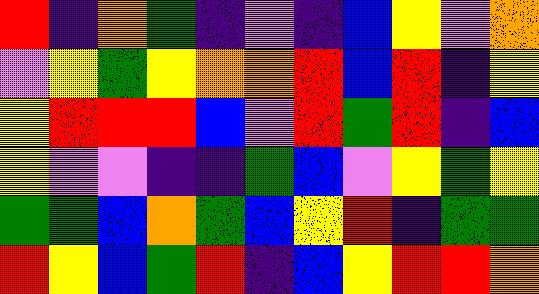[["red", "indigo", "orange", "green", "indigo", "violet", "indigo", "blue", "yellow", "violet", "orange"], ["violet", "yellow", "green", "yellow", "orange", "orange", "red", "blue", "red", "indigo", "yellow"], ["yellow", "red", "red", "red", "blue", "violet", "red", "green", "red", "indigo", "blue"], ["yellow", "violet", "violet", "indigo", "indigo", "green", "blue", "violet", "yellow", "green", "yellow"], ["green", "green", "blue", "orange", "green", "blue", "yellow", "red", "indigo", "green", "green"], ["red", "yellow", "blue", "green", "red", "indigo", "blue", "yellow", "red", "red", "orange"]]